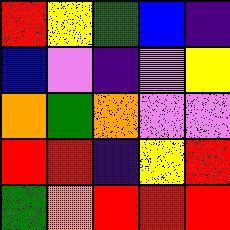[["red", "yellow", "green", "blue", "indigo"], ["blue", "violet", "indigo", "violet", "yellow"], ["orange", "green", "orange", "violet", "violet"], ["red", "red", "indigo", "yellow", "red"], ["green", "orange", "red", "red", "red"]]